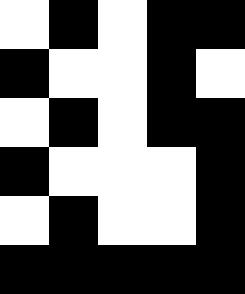[["white", "black", "white", "black", "black"], ["black", "white", "white", "black", "white"], ["white", "black", "white", "black", "black"], ["black", "white", "white", "white", "black"], ["white", "black", "white", "white", "black"], ["black", "black", "black", "black", "black"]]